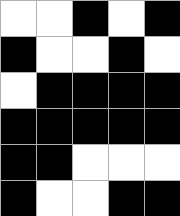[["white", "white", "black", "white", "black"], ["black", "white", "white", "black", "white"], ["white", "black", "black", "black", "black"], ["black", "black", "black", "black", "black"], ["black", "black", "white", "white", "white"], ["black", "white", "white", "black", "black"]]